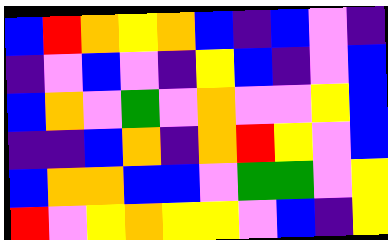[["blue", "red", "orange", "yellow", "orange", "blue", "indigo", "blue", "violet", "indigo"], ["indigo", "violet", "blue", "violet", "indigo", "yellow", "blue", "indigo", "violet", "blue"], ["blue", "orange", "violet", "green", "violet", "orange", "violet", "violet", "yellow", "blue"], ["indigo", "indigo", "blue", "orange", "indigo", "orange", "red", "yellow", "violet", "blue"], ["blue", "orange", "orange", "blue", "blue", "violet", "green", "green", "violet", "yellow"], ["red", "violet", "yellow", "orange", "yellow", "yellow", "violet", "blue", "indigo", "yellow"]]